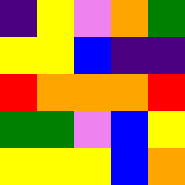[["indigo", "yellow", "violet", "orange", "green"], ["yellow", "yellow", "blue", "indigo", "indigo"], ["red", "orange", "orange", "orange", "red"], ["green", "green", "violet", "blue", "yellow"], ["yellow", "yellow", "yellow", "blue", "orange"]]